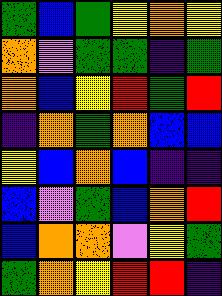[["green", "blue", "green", "yellow", "orange", "yellow"], ["orange", "violet", "green", "green", "indigo", "green"], ["orange", "blue", "yellow", "red", "green", "red"], ["indigo", "orange", "green", "orange", "blue", "blue"], ["yellow", "blue", "orange", "blue", "indigo", "indigo"], ["blue", "violet", "green", "blue", "orange", "red"], ["blue", "orange", "orange", "violet", "yellow", "green"], ["green", "orange", "yellow", "red", "red", "indigo"]]